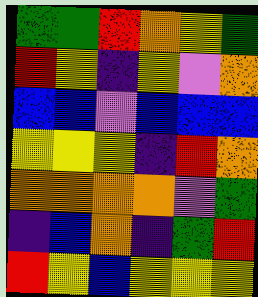[["green", "green", "red", "orange", "yellow", "green"], ["red", "yellow", "indigo", "yellow", "violet", "orange"], ["blue", "blue", "violet", "blue", "blue", "blue"], ["yellow", "yellow", "yellow", "indigo", "red", "orange"], ["orange", "orange", "orange", "orange", "violet", "green"], ["indigo", "blue", "orange", "indigo", "green", "red"], ["red", "yellow", "blue", "yellow", "yellow", "yellow"]]